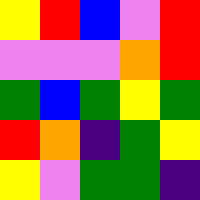[["yellow", "red", "blue", "violet", "red"], ["violet", "violet", "violet", "orange", "red"], ["green", "blue", "green", "yellow", "green"], ["red", "orange", "indigo", "green", "yellow"], ["yellow", "violet", "green", "green", "indigo"]]